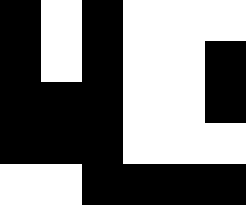[["black", "white", "black", "white", "white", "white"], ["black", "white", "black", "white", "white", "black"], ["black", "black", "black", "white", "white", "black"], ["black", "black", "black", "white", "white", "white"], ["white", "white", "black", "black", "black", "black"]]